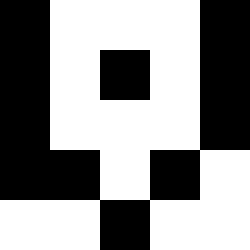[["black", "white", "white", "white", "black"], ["black", "white", "black", "white", "black"], ["black", "white", "white", "white", "black"], ["black", "black", "white", "black", "white"], ["white", "white", "black", "white", "white"]]